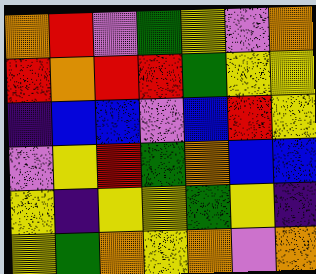[["orange", "red", "violet", "green", "yellow", "violet", "orange"], ["red", "orange", "red", "red", "green", "yellow", "yellow"], ["indigo", "blue", "blue", "violet", "blue", "red", "yellow"], ["violet", "yellow", "red", "green", "orange", "blue", "blue"], ["yellow", "indigo", "yellow", "yellow", "green", "yellow", "indigo"], ["yellow", "green", "orange", "yellow", "orange", "violet", "orange"]]